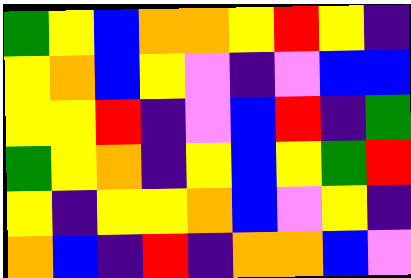[["green", "yellow", "blue", "orange", "orange", "yellow", "red", "yellow", "indigo"], ["yellow", "orange", "blue", "yellow", "violet", "indigo", "violet", "blue", "blue"], ["yellow", "yellow", "red", "indigo", "violet", "blue", "red", "indigo", "green"], ["green", "yellow", "orange", "indigo", "yellow", "blue", "yellow", "green", "red"], ["yellow", "indigo", "yellow", "yellow", "orange", "blue", "violet", "yellow", "indigo"], ["orange", "blue", "indigo", "red", "indigo", "orange", "orange", "blue", "violet"]]